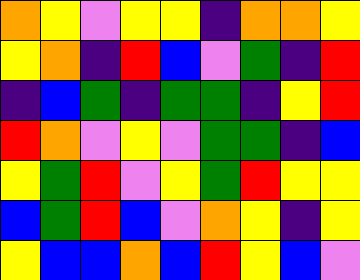[["orange", "yellow", "violet", "yellow", "yellow", "indigo", "orange", "orange", "yellow"], ["yellow", "orange", "indigo", "red", "blue", "violet", "green", "indigo", "red"], ["indigo", "blue", "green", "indigo", "green", "green", "indigo", "yellow", "red"], ["red", "orange", "violet", "yellow", "violet", "green", "green", "indigo", "blue"], ["yellow", "green", "red", "violet", "yellow", "green", "red", "yellow", "yellow"], ["blue", "green", "red", "blue", "violet", "orange", "yellow", "indigo", "yellow"], ["yellow", "blue", "blue", "orange", "blue", "red", "yellow", "blue", "violet"]]